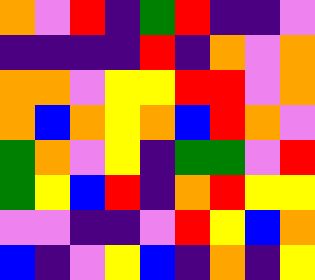[["orange", "violet", "red", "indigo", "green", "red", "indigo", "indigo", "violet"], ["indigo", "indigo", "indigo", "indigo", "red", "indigo", "orange", "violet", "orange"], ["orange", "orange", "violet", "yellow", "yellow", "red", "red", "violet", "orange"], ["orange", "blue", "orange", "yellow", "orange", "blue", "red", "orange", "violet"], ["green", "orange", "violet", "yellow", "indigo", "green", "green", "violet", "red"], ["green", "yellow", "blue", "red", "indigo", "orange", "red", "yellow", "yellow"], ["violet", "violet", "indigo", "indigo", "violet", "red", "yellow", "blue", "orange"], ["blue", "indigo", "violet", "yellow", "blue", "indigo", "orange", "indigo", "yellow"]]